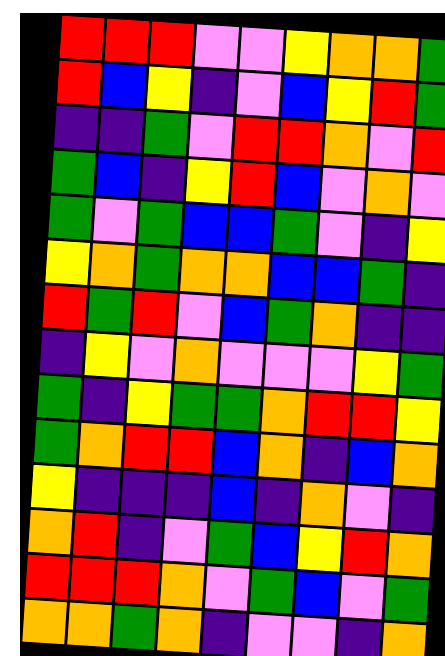[["red", "red", "red", "violet", "violet", "yellow", "orange", "orange", "green"], ["red", "blue", "yellow", "indigo", "violet", "blue", "yellow", "red", "green"], ["indigo", "indigo", "green", "violet", "red", "red", "orange", "violet", "red"], ["green", "blue", "indigo", "yellow", "red", "blue", "violet", "orange", "violet"], ["green", "violet", "green", "blue", "blue", "green", "violet", "indigo", "yellow"], ["yellow", "orange", "green", "orange", "orange", "blue", "blue", "green", "indigo"], ["red", "green", "red", "violet", "blue", "green", "orange", "indigo", "indigo"], ["indigo", "yellow", "violet", "orange", "violet", "violet", "violet", "yellow", "green"], ["green", "indigo", "yellow", "green", "green", "orange", "red", "red", "yellow"], ["green", "orange", "red", "red", "blue", "orange", "indigo", "blue", "orange"], ["yellow", "indigo", "indigo", "indigo", "blue", "indigo", "orange", "violet", "indigo"], ["orange", "red", "indigo", "violet", "green", "blue", "yellow", "red", "orange"], ["red", "red", "red", "orange", "violet", "green", "blue", "violet", "green"], ["orange", "orange", "green", "orange", "indigo", "violet", "violet", "indigo", "orange"]]